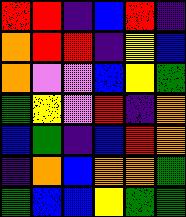[["red", "red", "indigo", "blue", "red", "indigo"], ["orange", "red", "red", "indigo", "yellow", "blue"], ["orange", "violet", "violet", "blue", "yellow", "green"], ["green", "yellow", "violet", "red", "indigo", "orange"], ["blue", "green", "indigo", "blue", "red", "orange"], ["indigo", "orange", "blue", "orange", "orange", "green"], ["green", "blue", "blue", "yellow", "green", "green"]]